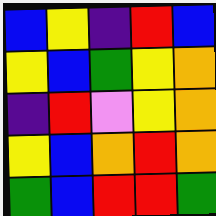[["blue", "yellow", "indigo", "red", "blue"], ["yellow", "blue", "green", "yellow", "orange"], ["indigo", "red", "violet", "yellow", "orange"], ["yellow", "blue", "orange", "red", "orange"], ["green", "blue", "red", "red", "green"]]